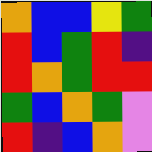[["orange", "blue", "blue", "yellow", "green"], ["red", "blue", "green", "red", "indigo"], ["red", "orange", "green", "red", "red"], ["green", "blue", "orange", "green", "violet"], ["red", "indigo", "blue", "orange", "violet"]]